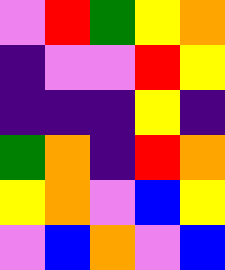[["violet", "red", "green", "yellow", "orange"], ["indigo", "violet", "violet", "red", "yellow"], ["indigo", "indigo", "indigo", "yellow", "indigo"], ["green", "orange", "indigo", "red", "orange"], ["yellow", "orange", "violet", "blue", "yellow"], ["violet", "blue", "orange", "violet", "blue"]]